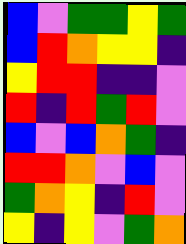[["blue", "violet", "green", "green", "yellow", "green"], ["blue", "red", "orange", "yellow", "yellow", "indigo"], ["yellow", "red", "red", "indigo", "indigo", "violet"], ["red", "indigo", "red", "green", "red", "violet"], ["blue", "violet", "blue", "orange", "green", "indigo"], ["red", "red", "orange", "violet", "blue", "violet"], ["green", "orange", "yellow", "indigo", "red", "violet"], ["yellow", "indigo", "yellow", "violet", "green", "orange"]]